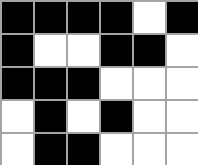[["black", "black", "black", "black", "white", "black"], ["black", "white", "white", "black", "black", "white"], ["black", "black", "black", "white", "white", "white"], ["white", "black", "white", "black", "white", "white"], ["white", "black", "black", "white", "white", "white"]]